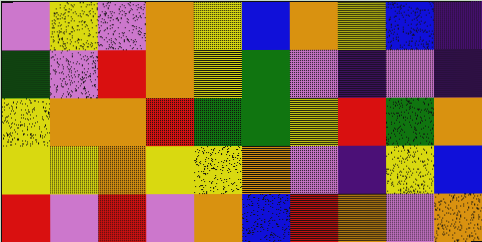[["violet", "yellow", "violet", "orange", "yellow", "blue", "orange", "yellow", "blue", "indigo"], ["green", "violet", "red", "orange", "yellow", "green", "violet", "indigo", "violet", "indigo"], ["yellow", "orange", "orange", "red", "green", "green", "yellow", "red", "green", "orange"], ["yellow", "yellow", "orange", "yellow", "yellow", "orange", "violet", "indigo", "yellow", "blue"], ["red", "violet", "red", "violet", "orange", "blue", "red", "orange", "violet", "orange"]]